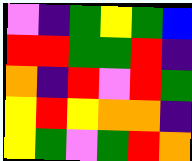[["violet", "indigo", "green", "yellow", "green", "blue"], ["red", "red", "green", "green", "red", "indigo"], ["orange", "indigo", "red", "violet", "red", "green"], ["yellow", "red", "yellow", "orange", "orange", "indigo"], ["yellow", "green", "violet", "green", "red", "orange"]]